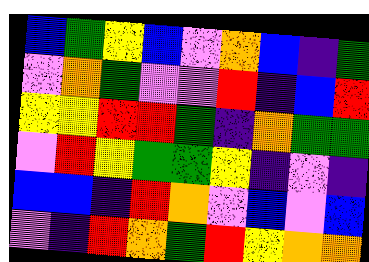[["blue", "green", "yellow", "blue", "violet", "orange", "blue", "indigo", "green"], ["violet", "orange", "green", "violet", "violet", "red", "indigo", "blue", "red"], ["yellow", "yellow", "red", "red", "green", "indigo", "orange", "green", "green"], ["violet", "red", "yellow", "green", "green", "yellow", "indigo", "violet", "indigo"], ["blue", "blue", "indigo", "red", "orange", "violet", "blue", "violet", "blue"], ["violet", "indigo", "red", "orange", "green", "red", "yellow", "orange", "orange"]]